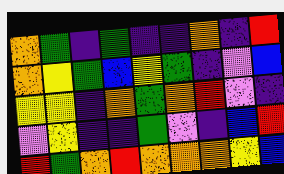[["orange", "green", "indigo", "green", "indigo", "indigo", "orange", "indigo", "red"], ["orange", "yellow", "green", "blue", "yellow", "green", "indigo", "violet", "blue"], ["yellow", "yellow", "indigo", "orange", "green", "orange", "red", "violet", "indigo"], ["violet", "yellow", "indigo", "indigo", "green", "violet", "indigo", "blue", "red"], ["red", "green", "orange", "red", "orange", "orange", "orange", "yellow", "blue"]]